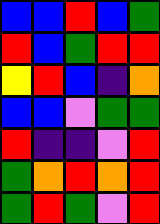[["blue", "blue", "red", "blue", "green"], ["red", "blue", "green", "red", "red"], ["yellow", "red", "blue", "indigo", "orange"], ["blue", "blue", "violet", "green", "green"], ["red", "indigo", "indigo", "violet", "red"], ["green", "orange", "red", "orange", "red"], ["green", "red", "green", "violet", "red"]]